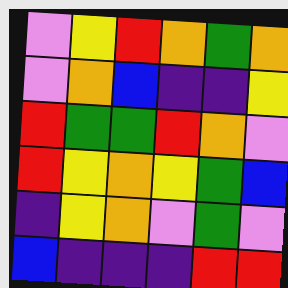[["violet", "yellow", "red", "orange", "green", "orange"], ["violet", "orange", "blue", "indigo", "indigo", "yellow"], ["red", "green", "green", "red", "orange", "violet"], ["red", "yellow", "orange", "yellow", "green", "blue"], ["indigo", "yellow", "orange", "violet", "green", "violet"], ["blue", "indigo", "indigo", "indigo", "red", "red"]]